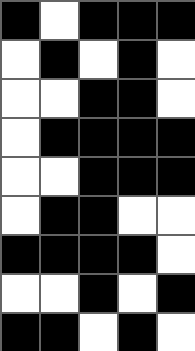[["black", "white", "black", "black", "black"], ["white", "black", "white", "black", "white"], ["white", "white", "black", "black", "white"], ["white", "black", "black", "black", "black"], ["white", "white", "black", "black", "black"], ["white", "black", "black", "white", "white"], ["black", "black", "black", "black", "white"], ["white", "white", "black", "white", "black"], ["black", "black", "white", "black", "white"]]